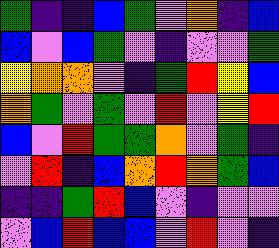[["green", "indigo", "indigo", "blue", "green", "violet", "orange", "indigo", "blue"], ["blue", "violet", "blue", "green", "violet", "indigo", "violet", "violet", "green"], ["yellow", "orange", "orange", "violet", "indigo", "green", "red", "yellow", "blue"], ["orange", "green", "violet", "green", "violet", "red", "violet", "yellow", "red"], ["blue", "violet", "red", "green", "green", "orange", "violet", "green", "indigo"], ["violet", "red", "indigo", "blue", "orange", "red", "orange", "green", "blue"], ["indigo", "indigo", "green", "red", "blue", "violet", "indigo", "violet", "violet"], ["violet", "blue", "red", "blue", "blue", "violet", "red", "violet", "indigo"]]